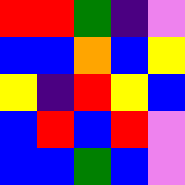[["red", "red", "green", "indigo", "violet"], ["blue", "blue", "orange", "blue", "yellow"], ["yellow", "indigo", "red", "yellow", "blue"], ["blue", "red", "blue", "red", "violet"], ["blue", "blue", "green", "blue", "violet"]]